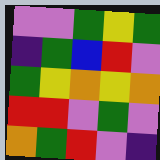[["violet", "violet", "green", "yellow", "green"], ["indigo", "green", "blue", "red", "violet"], ["green", "yellow", "orange", "yellow", "orange"], ["red", "red", "violet", "green", "violet"], ["orange", "green", "red", "violet", "indigo"]]